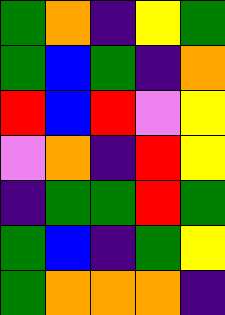[["green", "orange", "indigo", "yellow", "green"], ["green", "blue", "green", "indigo", "orange"], ["red", "blue", "red", "violet", "yellow"], ["violet", "orange", "indigo", "red", "yellow"], ["indigo", "green", "green", "red", "green"], ["green", "blue", "indigo", "green", "yellow"], ["green", "orange", "orange", "orange", "indigo"]]